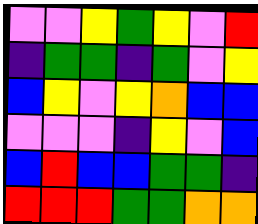[["violet", "violet", "yellow", "green", "yellow", "violet", "red"], ["indigo", "green", "green", "indigo", "green", "violet", "yellow"], ["blue", "yellow", "violet", "yellow", "orange", "blue", "blue"], ["violet", "violet", "violet", "indigo", "yellow", "violet", "blue"], ["blue", "red", "blue", "blue", "green", "green", "indigo"], ["red", "red", "red", "green", "green", "orange", "orange"]]